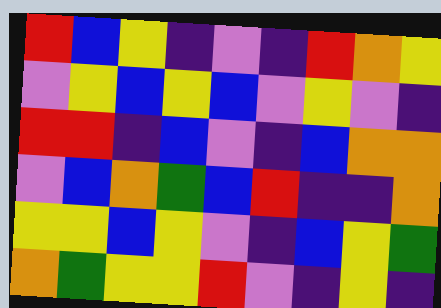[["red", "blue", "yellow", "indigo", "violet", "indigo", "red", "orange", "yellow"], ["violet", "yellow", "blue", "yellow", "blue", "violet", "yellow", "violet", "indigo"], ["red", "red", "indigo", "blue", "violet", "indigo", "blue", "orange", "orange"], ["violet", "blue", "orange", "green", "blue", "red", "indigo", "indigo", "orange"], ["yellow", "yellow", "blue", "yellow", "violet", "indigo", "blue", "yellow", "green"], ["orange", "green", "yellow", "yellow", "red", "violet", "indigo", "yellow", "indigo"]]